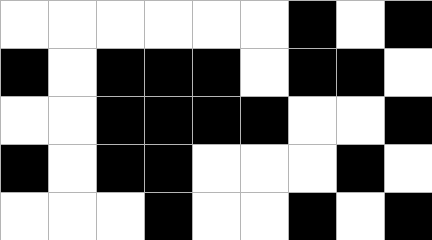[["white", "white", "white", "white", "white", "white", "black", "white", "black"], ["black", "white", "black", "black", "black", "white", "black", "black", "white"], ["white", "white", "black", "black", "black", "black", "white", "white", "black"], ["black", "white", "black", "black", "white", "white", "white", "black", "white"], ["white", "white", "white", "black", "white", "white", "black", "white", "black"]]